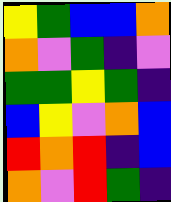[["yellow", "green", "blue", "blue", "orange"], ["orange", "violet", "green", "indigo", "violet"], ["green", "green", "yellow", "green", "indigo"], ["blue", "yellow", "violet", "orange", "blue"], ["red", "orange", "red", "indigo", "blue"], ["orange", "violet", "red", "green", "indigo"]]